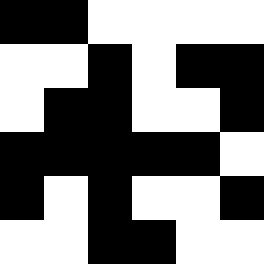[["black", "black", "white", "white", "white", "white"], ["white", "white", "black", "white", "black", "black"], ["white", "black", "black", "white", "white", "black"], ["black", "black", "black", "black", "black", "white"], ["black", "white", "black", "white", "white", "black"], ["white", "white", "black", "black", "white", "white"]]